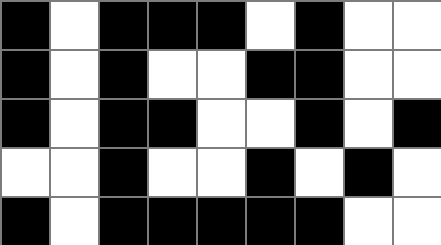[["black", "white", "black", "black", "black", "white", "black", "white", "white"], ["black", "white", "black", "white", "white", "black", "black", "white", "white"], ["black", "white", "black", "black", "white", "white", "black", "white", "black"], ["white", "white", "black", "white", "white", "black", "white", "black", "white"], ["black", "white", "black", "black", "black", "black", "black", "white", "white"]]